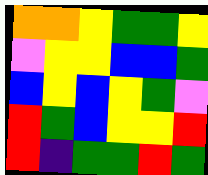[["orange", "orange", "yellow", "green", "green", "yellow"], ["violet", "yellow", "yellow", "blue", "blue", "green"], ["blue", "yellow", "blue", "yellow", "green", "violet"], ["red", "green", "blue", "yellow", "yellow", "red"], ["red", "indigo", "green", "green", "red", "green"]]